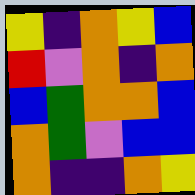[["yellow", "indigo", "orange", "yellow", "blue"], ["red", "violet", "orange", "indigo", "orange"], ["blue", "green", "orange", "orange", "blue"], ["orange", "green", "violet", "blue", "blue"], ["orange", "indigo", "indigo", "orange", "yellow"]]